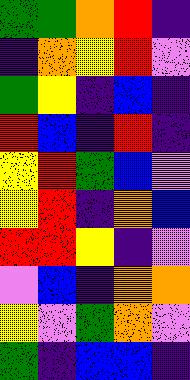[["green", "green", "orange", "red", "indigo"], ["indigo", "orange", "yellow", "red", "violet"], ["green", "yellow", "indigo", "blue", "indigo"], ["red", "blue", "indigo", "red", "indigo"], ["yellow", "red", "green", "blue", "violet"], ["yellow", "red", "indigo", "orange", "blue"], ["red", "red", "yellow", "indigo", "violet"], ["violet", "blue", "indigo", "orange", "orange"], ["yellow", "violet", "green", "orange", "violet"], ["green", "indigo", "blue", "blue", "indigo"]]